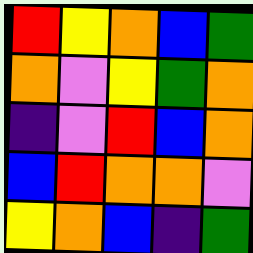[["red", "yellow", "orange", "blue", "green"], ["orange", "violet", "yellow", "green", "orange"], ["indigo", "violet", "red", "blue", "orange"], ["blue", "red", "orange", "orange", "violet"], ["yellow", "orange", "blue", "indigo", "green"]]